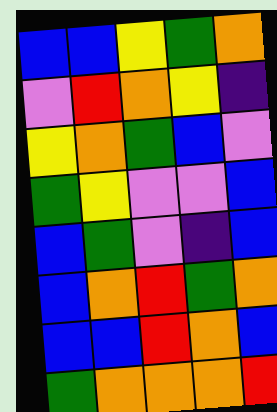[["blue", "blue", "yellow", "green", "orange"], ["violet", "red", "orange", "yellow", "indigo"], ["yellow", "orange", "green", "blue", "violet"], ["green", "yellow", "violet", "violet", "blue"], ["blue", "green", "violet", "indigo", "blue"], ["blue", "orange", "red", "green", "orange"], ["blue", "blue", "red", "orange", "blue"], ["green", "orange", "orange", "orange", "red"]]